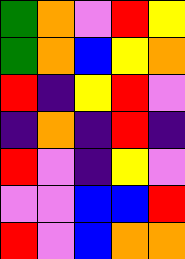[["green", "orange", "violet", "red", "yellow"], ["green", "orange", "blue", "yellow", "orange"], ["red", "indigo", "yellow", "red", "violet"], ["indigo", "orange", "indigo", "red", "indigo"], ["red", "violet", "indigo", "yellow", "violet"], ["violet", "violet", "blue", "blue", "red"], ["red", "violet", "blue", "orange", "orange"]]